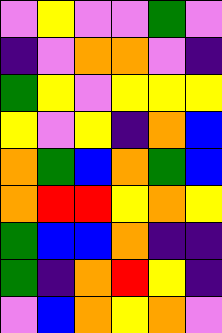[["violet", "yellow", "violet", "violet", "green", "violet"], ["indigo", "violet", "orange", "orange", "violet", "indigo"], ["green", "yellow", "violet", "yellow", "yellow", "yellow"], ["yellow", "violet", "yellow", "indigo", "orange", "blue"], ["orange", "green", "blue", "orange", "green", "blue"], ["orange", "red", "red", "yellow", "orange", "yellow"], ["green", "blue", "blue", "orange", "indigo", "indigo"], ["green", "indigo", "orange", "red", "yellow", "indigo"], ["violet", "blue", "orange", "yellow", "orange", "violet"]]